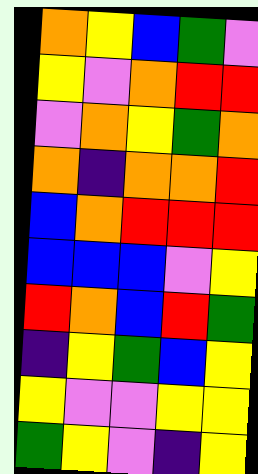[["orange", "yellow", "blue", "green", "violet"], ["yellow", "violet", "orange", "red", "red"], ["violet", "orange", "yellow", "green", "orange"], ["orange", "indigo", "orange", "orange", "red"], ["blue", "orange", "red", "red", "red"], ["blue", "blue", "blue", "violet", "yellow"], ["red", "orange", "blue", "red", "green"], ["indigo", "yellow", "green", "blue", "yellow"], ["yellow", "violet", "violet", "yellow", "yellow"], ["green", "yellow", "violet", "indigo", "yellow"]]